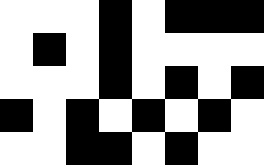[["white", "white", "white", "black", "white", "black", "black", "black"], ["white", "black", "white", "black", "white", "white", "white", "white"], ["white", "white", "white", "black", "white", "black", "white", "black"], ["black", "white", "black", "white", "black", "white", "black", "white"], ["white", "white", "black", "black", "white", "black", "white", "white"]]